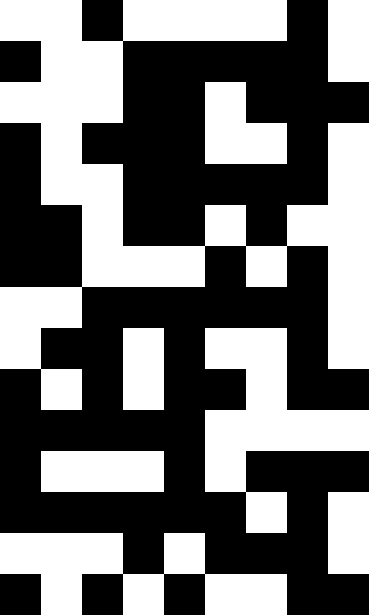[["white", "white", "black", "white", "white", "white", "white", "black", "white"], ["black", "white", "white", "black", "black", "black", "black", "black", "white"], ["white", "white", "white", "black", "black", "white", "black", "black", "black"], ["black", "white", "black", "black", "black", "white", "white", "black", "white"], ["black", "white", "white", "black", "black", "black", "black", "black", "white"], ["black", "black", "white", "black", "black", "white", "black", "white", "white"], ["black", "black", "white", "white", "white", "black", "white", "black", "white"], ["white", "white", "black", "black", "black", "black", "black", "black", "white"], ["white", "black", "black", "white", "black", "white", "white", "black", "white"], ["black", "white", "black", "white", "black", "black", "white", "black", "black"], ["black", "black", "black", "black", "black", "white", "white", "white", "white"], ["black", "white", "white", "white", "black", "white", "black", "black", "black"], ["black", "black", "black", "black", "black", "black", "white", "black", "white"], ["white", "white", "white", "black", "white", "black", "black", "black", "white"], ["black", "white", "black", "white", "black", "white", "white", "black", "black"]]